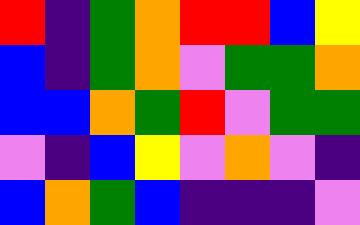[["red", "indigo", "green", "orange", "red", "red", "blue", "yellow"], ["blue", "indigo", "green", "orange", "violet", "green", "green", "orange"], ["blue", "blue", "orange", "green", "red", "violet", "green", "green"], ["violet", "indigo", "blue", "yellow", "violet", "orange", "violet", "indigo"], ["blue", "orange", "green", "blue", "indigo", "indigo", "indigo", "violet"]]